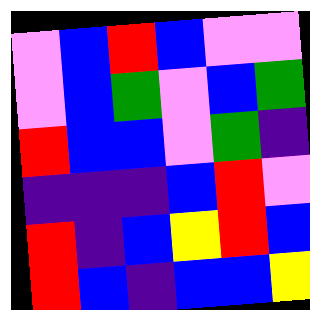[["violet", "blue", "red", "blue", "violet", "violet"], ["violet", "blue", "green", "violet", "blue", "green"], ["red", "blue", "blue", "violet", "green", "indigo"], ["indigo", "indigo", "indigo", "blue", "red", "violet"], ["red", "indigo", "blue", "yellow", "red", "blue"], ["red", "blue", "indigo", "blue", "blue", "yellow"]]